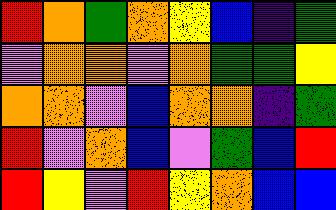[["red", "orange", "green", "orange", "yellow", "blue", "indigo", "green"], ["violet", "orange", "orange", "violet", "orange", "green", "green", "yellow"], ["orange", "orange", "violet", "blue", "orange", "orange", "indigo", "green"], ["red", "violet", "orange", "blue", "violet", "green", "blue", "red"], ["red", "yellow", "violet", "red", "yellow", "orange", "blue", "blue"]]